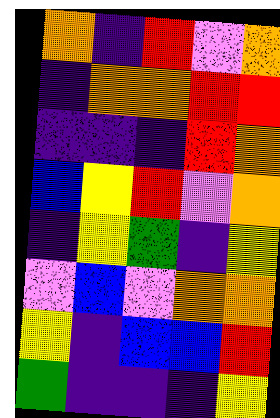[["orange", "indigo", "red", "violet", "orange"], ["indigo", "orange", "orange", "red", "red"], ["indigo", "indigo", "indigo", "red", "orange"], ["blue", "yellow", "red", "violet", "orange"], ["indigo", "yellow", "green", "indigo", "yellow"], ["violet", "blue", "violet", "orange", "orange"], ["yellow", "indigo", "blue", "blue", "red"], ["green", "indigo", "indigo", "indigo", "yellow"]]